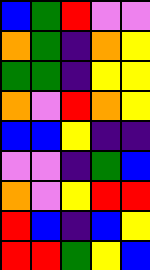[["blue", "green", "red", "violet", "violet"], ["orange", "green", "indigo", "orange", "yellow"], ["green", "green", "indigo", "yellow", "yellow"], ["orange", "violet", "red", "orange", "yellow"], ["blue", "blue", "yellow", "indigo", "indigo"], ["violet", "violet", "indigo", "green", "blue"], ["orange", "violet", "yellow", "red", "red"], ["red", "blue", "indigo", "blue", "yellow"], ["red", "red", "green", "yellow", "blue"]]